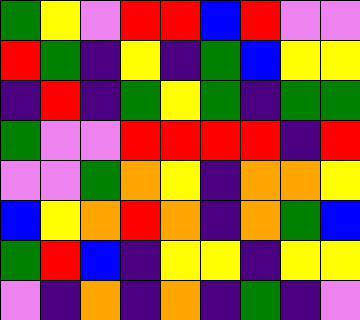[["green", "yellow", "violet", "red", "red", "blue", "red", "violet", "violet"], ["red", "green", "indigo", "yellow", "indigo", "green", "blue", "yellow", "yellow"], ["indigo", "red", "indigo", "green", "yellow", "green", "indigo", "green", "green"], ["green", "violet", "violet", "red", "red", "red", "red", "indigo", "red"], ["violet", "violet", "green", "orange", "yellow", "indigo", "orange", "orange", "yellow"], ["blue", "yellow", "orange", "red", "orange", "indigo", "orange", "green", "blue"], ["green", "red", "blue", "indigo", "yellow", "yellow", "indigo", "yellow", "yellow"], ["violet", "indigo", "orange", "indigo", "orange", "indigo", "green", "indigo", "violet"]]